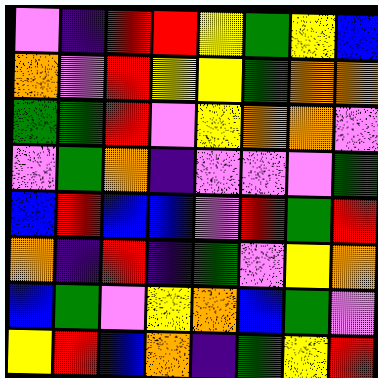[["violet", "indigo", "red", "red", "yellow", "green", "yellow", "blue"], ["orange", "violet", "red", "yellow", "yellow", "green", "orange", "orange"], ["green", "green", "red", "violet", "yellow", "orange", "orange", "violet"], ["violet", "green", "orange", "indigo", "violet", "violet", "violet", "green"], ["blue", "red", "blue", "blue", "violet", "red", "green", "red"], ["orange", "indigo", "red", "indigo", "green", "violet", "yellow", "orange"], ["blue", "green", "violet", "yellow", "orange", "blue", "green", "violet"], ["yellow", "red", "blue", "orange", "indigo", "green", "yellow", "red"]]